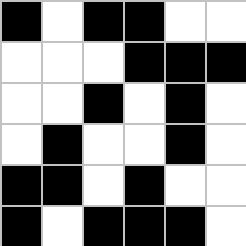[["black", "white", "black", "black", "white", "white"], ["white", "white", "white", "black", "black", "black"], ["white", "white", "black", "white", "black", "white"], ["white", "black", "white", "white", "black", "white"], ["black", "black", "white", "black", "white", "white"], ["black", "white", "black", "black", "black", "white"]]